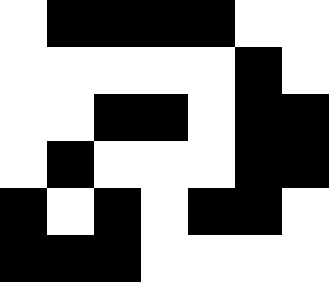[["white", "black", "black", "black", "black", "white", "white"], ["white", "white", "white", "white", "white", "black", "white"], ["white", "white", "black", "black", "white", "black", "black"], ["white", "black", "white", "white", "white", "black", "black"], ["black", "white", "black", "white", "black", "black", "white"], ["black", "black", "black", "white", "white", "white", "white"]]